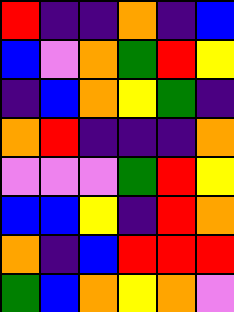[["red", "indigo", "indigo", "orange", "indigo", "blue"], ["blue", "violet", "orange", "green", "red", "yellow"], ["indigo", "blue", "orange", "yellow", "green", "indigo"], ["orange", "red", "indigo", "indigo", "indigo", "orange"], ["violet", "violet", "violet", "green", "red", "yellow"], ["blue", "blue", "yellow", "indigo", "red", "orange"], ["orange", "indigo", "blue", "red", "red", "red"], ["green", "blue", "orange", "yellow", "orange", "violet"]]